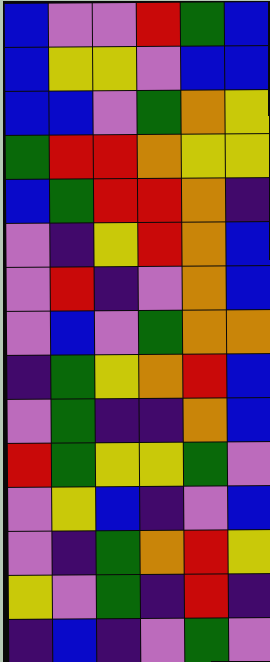[["blue", "violet", "violet", "red", "green", "blue"], ["blue", "yellow", "yellow", "violet", "blue", "blue"], ["blue", "blue", "violet", "green", "orange", "yellow"], ["green", "red", "red", "orange", "yellow", "yellow"], ["blue", "green", "red", "red", "orange", "indigo"], ["violet", "indigo", "yellow", "red", "orange", "blue"], ["violet", "red", "indigo", "violet", "orange", "blue"], ["violet", "blue", "violet", "green", "orange", "orange"], ["indigo", "green", "yellow", "orange", "red", "blue"], ["violet", "green", "indigo", "indigo", "orange", "blue"], ["red", "green", "yellow", "yellow", "green", "violet"], ["violet", "yellow", "blue", "indigo", "violet", "blue"], ["violet", "indigo", "green", "orange", "red", "yellow"], ["yellow", "violet", "green", "indigo", "red", "indigo"], ["indigo", "blue", "indigo", "violet", "green", "violet"]]